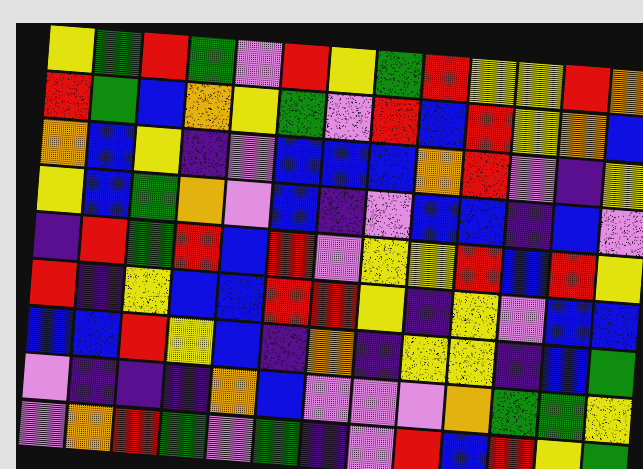[["yellow", "green", "red", "green", "violet", "red", "yellow", "green", "red", "yellow", "yellow", "red", "orange"], ["red", "green", "blue", "orange", "yellow", "green", "violet", "red", "blue", "red", "yellow", "orange", "blue"], ["orange", "blue", "yellow", "indigo", "violet", "blue", "blue", "blue", "orange", "red", "violet", "indigo", "yellow"], ["yellow", "blue", "green", "orange", "violet", "blue", "indigo", "violet", "blue", "blue", "indigo", "blue", "violet"], ["indigo", "red", "green", "red", "blue", "red", "violet", "yellow", "yellow", "red", "blue", "red", "yellow"], ["red", "indigo", "yellow", "blue", "blue", "red", "red", "yellow", "indigo", "yellow", "violet", "blue", "blue"], ["blue", "blue", "red", "yellow", "blue", "indigo", "orange", "indigo", "yellow", "yellow", "indigo", "blue", "green"], ["violet", "indigo", "indigo", "indigo", "orange", "blue", "violet", "violet", "violet", "orange", "green", "green", "yellow"], ["violet", "orange", "red", "green", "violet", "green", "indigo", "violet", "red", "blue", "red", "yellow", "green"]]